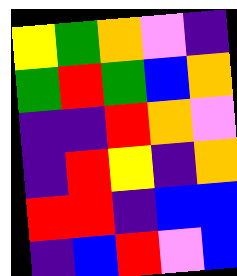[["yellow", "green", "orange", "violet", "indigo"], ["green", "red", "green", "blue", "orange"], ["indigo", "indigo", "red", "orange", "violet"], ["indigo", "red", "yellow", "indigo", "orange"], ["red", "red", "indigo", "blue", "blue"], ["indigo", "blue", "red", "violet", "blue"]]